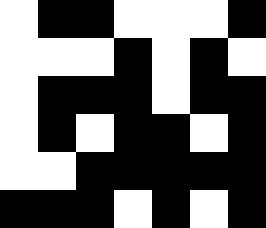[["white", "black", "black", "white", "white", "white", "black"], ["white", "white", "white", "black", "white", "black", "white"], ["white", "black", "black", "black", "white", "black", "black"], ["white", "black", "white", "black", "black", "white", "black"], ["white", "white", "black", "black", "black", "black", "black"], ["black", "black", "black", "white", "black", "white", "black"]]